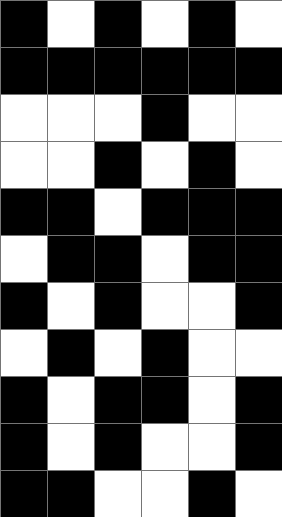[["black", "white", "black", "white", "black", "white"], ["black", "black", "black", "black", "black", "black"], ["white", "white", "white", "black", "white", "white"], ["white", "white", "black", "white", "black", "white"], ["black", "black", "white", "black", "black", "black"], ["white", "black", "black", "white", "black", "black"], ["black", "white", "black", "white", "white", "black"], ["white", "black", "white", "black", "white", "white"], ["black", "white", "black", "black", "white", "black"], ["black", "white", "black", "white", "white", "black"], ["black", "black", "white", "white", "black", "white"]]